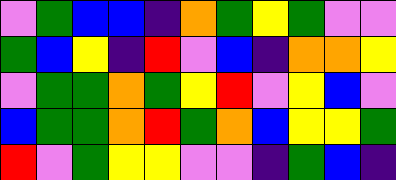[["violet", "green", "blue", "blue", "indigo", "orange", "green", "yellow", "green", "violet", "violet"], ["green", "blue", "yellow", "indigo", "red", "violet", "blue", "indigo", "orange", "orange", "yellow"], ["violet", "green", "green", "orange", "green", "yellow", "red", "violet", "yellow", "blue", "violet"], ["blue", "green", "green", "orange", "red", "green", "orange", "blue", "yellow", "yellow", "green"], ["red", "violet", "green", "yellow", "yellow", "violet", "violet", "indigo", "green", "blue", "indigo"]]